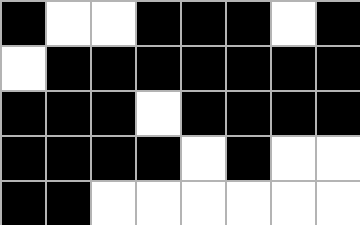[["black", "white", "white", "black", "black", "black", "white", "black"], ["white", "black", "black", "black", "black", "black", "black", "black"], ["black", "black", "black", "white", "black", "black", "black", "black"], ["black", "black", "black", "black", "white", "black", "white", "white"], ["black", "black", "white", "white", "white", "white", "white", "white"]]